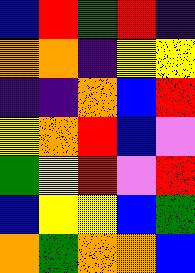[["blue", "red", "green", "red", "indigo"], ["orange", "orange", "indigo", "yellow", "yellow"], ["indigo", "indigo", "orange", "blue", "red"], ["yellow", "orange", "red", "blue", "violet"], ["green", "yellow", "red", "violet", "red"], ["blue", "yellow", "yellow", "blue", "green"], ["orange", "green", "orange", "orange", "blue"]]